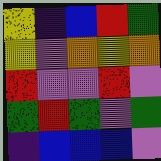[["yellow", "indigo", "blue", "red", "green"], ["yellow", "violet", "orange", "yellow", "orange"], ["red", "violet", "violet", "red", "violet"], ["green", "red", "green", "violet", "green"], ["indigo", "blue", "blue", "blue", "violet"]]